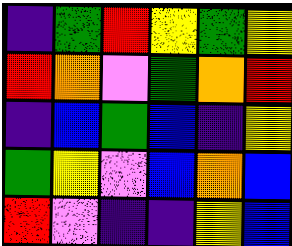[["indigo", "green", "red", "yellow", "green", "yellow"], ["red", "orange", "violet", "green", "orange", "red"], ["indigo", "blue", "green", "blue", "indigo", "yellow"], ["green", "yellow", "violet", "blue", "orange", "blue"], ["red", "violet", "indigo", "indigo", "yellow", "blue"]]